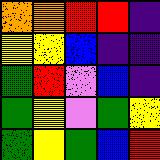[["orange", "orange", "red", "red", "indigo"], ["yellow", "yellow", "blue", "indigo", "indigo"], ["green", "red", "violet", "blue", "indigo"], ["green", "yellow", "violet", "green", "yellow"], ["green", "yellow", "green", "blue", "red"]]